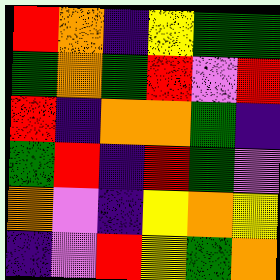[["red", "orange", "indigo", "yellow", "green", "green"], ["green", "orange", "green", "red", "violet", "red"], ["red", "indigo", "orange", "orange", "green", "indigo"], ["green", "red", "indigo", "red", "green", "violet"], ["orange", "violet", "indigo", "yellow", "orange", "yellow"], ["indigo", "violet", "red", "yellow", "green", "orange"]]